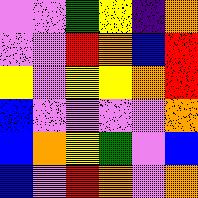[["violet", "violet", "green", "yellow", "indigo", "orange"], ["violet", "violet", "red", "orange", "blue", "red"], ["yellow", "violet", "yellow", "yellow", "orange", "red"], ["blue", "violet", "violet", "violet", "violet", "orange"], ["blue", "orange", "yellow", "green", "violet", "blue"], ["blue", "violet", "red", "orange", "violet", "orange"]]